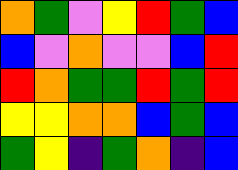[["orange", "green", "violet", "yellow", "red", "green", "blue"], ["blue", "violet", "orange", "violet", "violet", "blue", "red"], ["red", "orange", "green", "green", "red", "green", "red"], ["yellow", "yellow", "orange", "orange", "blue", "green", "blue"], ["green", "yellow", "indigo", "green", "orange", "indigo", "blue"]]